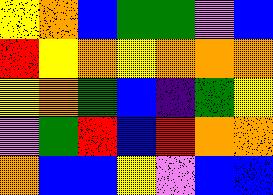[["yellow", "orange", "blue", "green", "green", "violet", "blue"], ["red", "yellow", "orange", "yellow", "orange", "orange", "orange"], ["yellow", "orange", "green", "blue", "indigo", "green", "yellow"], ["violet", "green", "red", "blue", "red", "orange", "orange"], ["orange", "blue", "blue", "yellow", "violet", "blue", "blue"]]